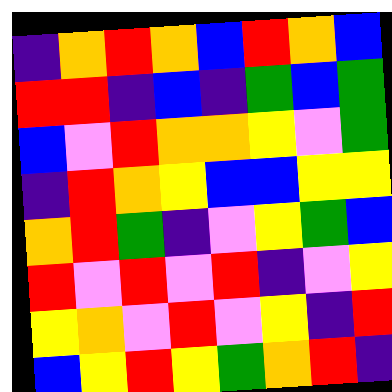[["indigo", "orange", "red", "orange", "blue", "red", "orange", "blue"], ["red", "red", "indigo", "blue", "indigo", "green", "blue", "green"], ["blue", "violet", "red", "orange", "orange", "yellow", "violet", "green"], ["indigo", "red", "orange", "yellow", "blue", "blue", "yellow", "yellow"], ["orange", "red", "green", "indigo", "violet", "yellow", "green", "blue"], ["red", "violet", "red", "violet", "red", "indigo", "violet", "yellow"], ["yellow", "orange", "violet", "red", "violet", "yellow", "indigo", "red"], ["blue", "yellow", "red", "yellow", "green", "orange", "red", "indigo"]]